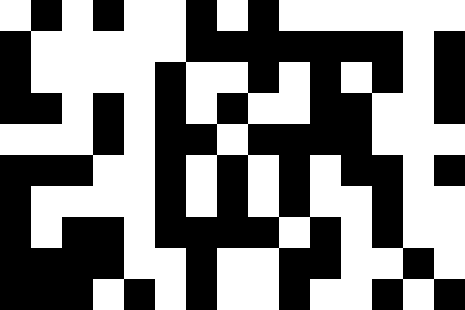[["white", "black", "white", "black", "white", "white", "black", "white", "black", "white", "white", "white", "white", "white", "white"], ["black", "white", "white", "white", "white", "white", "black", "black", "black", "black", "black", "black", "black", "white", "black"], ["black", "white", "white", "white", "white", "black", "white", "white", "black", "white", "black", "white", "black", "white", "black"], ["black", "black", "white", "black", "white", "black", "white", "black", "white", "white", "black", "black", "white", "white", "black"], ["white", "white", "white", "black", "white", "black", "black", "white", "black", "black", "black", "black", "white", "white", "white"], ["black", "black", "black", "white", "white", "black", "white", "black", "white", "black", "white", "black", "black", "white", "black"], ["black", "white", "white", "white", "white", "black", "white", "black", "white", "black", "white", "white", "black", "white", "white"], ["black", "white", "black", "black", "white", "black", "black", "black", "black", "white", "black", "white", "black", "white", "white"], ["black", "black", "black", "black", "white", "white", "black", "white", "white", "black", "black", "white", "white", "black", "white"], ["black", "black", "black", "white", "black", "white", "black", "white", "white", "black", "white", "white", "black", "white", "black"]]